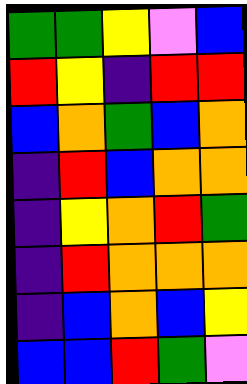[["green", "green", "yellow", "violet", "blue"], ["red", "yellow", "indigo", "red", "red"], ["blue", "orange", "green", "blue", "orange"], ["indigo", "red", "blue", "orange", "orange"], ["indigo", "yellow", "orange", "red", "green"], ["indigo", "red", "orange", "orange", "orange"], ["indigo", "blue", "orange", "blue", "yellow"], ["blue", "blue", "red", "green", "violet"]]